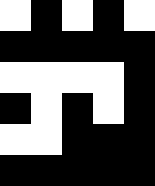[["white", "black", "white", "black", "white"], ["black", "black", "black", "black", "black"], ["white", "white", "white", "white", "black"], ["black", "white", "black", "white", "black"], ["white", "white", "black", "black", "black"], ["black", "black", "black", "black", "black"]]